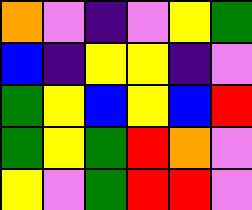[["orange", "violet", "indigo", "violet", "yellow", "green"], ["blue", "indigo", "yellow", "yellow", "indigo", "violet"], ["green", "yellow", "blue", "yellow", "blue", "red"], ["green", "yellow", "green", "red", "orange", "violet"], ["yellow", "violet", "green", "red", "red", "violet"]]